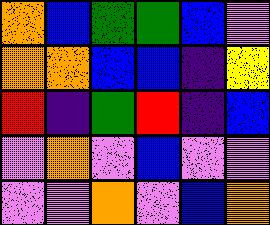[["orange", "blue", "green", "green", "blue", "violet"], ["orange", "orange", "blue", "blue", "indigo", "yellow"], ["red", "indigo", "green", "red", "indigo", "blue"], ["violet", "orange", "violet", "blue", "violet", "violet"], ["violet", "violet", "orange", "violet", "blue", "orange"]]